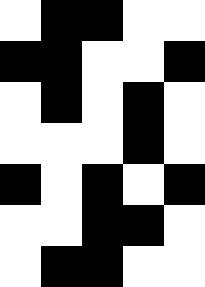[["white", "black", "black", "white", "white"], ["black", "black", "white", "white", "black"], ["white", "black", "white", "black", "white"], ["white", "white", "white", "black", "white"], ["black", "white", "black", "white", "black"], ["white", "white", "black", "black", "white"], ["white", "black", "black", "white", "white"]]